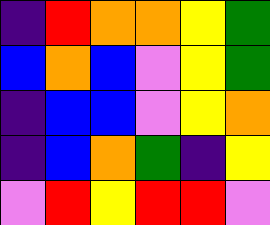[["indigo", "red", "orange", "orange", "yellow", "green"], ["blue", "orange", "blue", "violet", "yellow", "green"], ["indigo", "blue", "blue", "violet", "yellow", "orange"], ["indigo", "blue", "orange", "green", "indigo", "yellow"], ["violet", "red", "yellow", "red", "red", "violet"]]